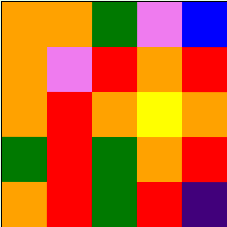[["orange", "orange", "green", "violet", "blue"], ["orange", "violet", "red", "orange", "red"], ["orange", "red", "orange", "yellow", "orange"], ["green", "red", "green", "orange", "red"], ["orange", "red", "green", "red", "indigo"]]